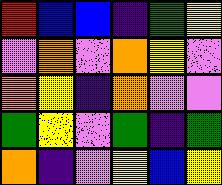[["red", "blue", "blue", "indigo", "green", "yellow"], ["violet", "orange", "violet", "orange", "yellow", "violet"], ["orange", "yellow", "indigo", "orange", "violet", "violet"], ["green", "yellow", "violet", "green", "indigo", "green"], ["orange", "indigo", "violet", "yellow", "blue", "yellow"]]